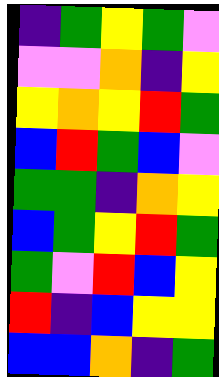[["indigo", "green", "yellow", "green", "violet"], ["violet", "violet", "orange", "indigo", "yellow"], ["yellow", "orange", "yellow", "red", "green"], ["blue", "red", "green", "blue", "violet"], ["green", "green", "indigo", "orange", "yellow"], ["blue", "green", "yellow", "red", "green"], ["green", "violet", "red", "blue", "yellow"], ["red", "indigo", "blue", "yellow", "yellow"], ["blue", "blue", "orange", "indigo", "green"]]